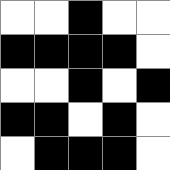[["white", "white", "black", "white", "white"], ["black", "black", "black", "black", "white"], ["white", "white", "black", "white", "black"], ["black", "black", "white", "black", "white"], ["white", "black", "black", "black", "white"]]